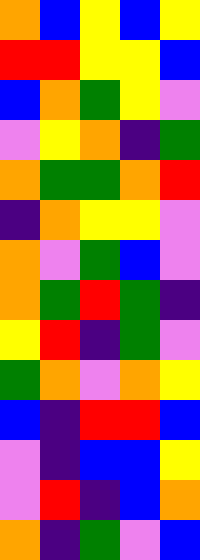[["orange", "blue", "yellow", "blue", "yellow"], ["red", "red", "yellow", "yellow", "blue"], ["blue", "orange", "green", "yellow", "violet"], ["violet", "yellow", "orange", "indigo", "green"], ["orange", "green", "green", "orange", "red"], ["indigo", "orange", "yellow", "yellow", "violet"], ["orange", "violet", "green", "blue", "violet"], ["orange", "green", "red", "green", "indigo"], ["yellow", "red", "indigo", "green", "violet"], ["green", "orange", "violet", "orange", "yellow"], ["blue", "indigo", "red", "red", "blue"], ["violet", "indigo", "blue", "blue", "yellow"], ["violet", "red", "indigo", "blue", "orange"], ["orange", "indigo", "green", "violet", "blue"]]